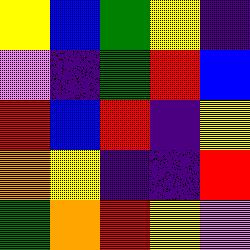[["yellow", "blue", "green", "yellow", "indigo"], ["violet", "indigo", "green", "red", "blue"], ["red", "blue", "red", "indigo", "yellow"], ["orange", "yellow", "indigo", "indigo", "red"], ["green", "orange", "red", "yellow", "violet"]]